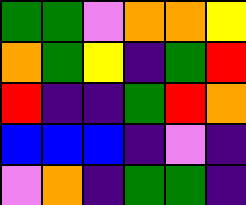[["green", "green", "violet", "orange", "orange", "yellow"], ["orange", "green", "yellow", "indigo", "green", "red"], ["red", "indigo", "indigo", "green", "red", "orange"], ["blue", "blue", "blue", "indigo", "violet", "indigo"], ["violet", "orange", "indigo", "green", "green", "indigo"]]